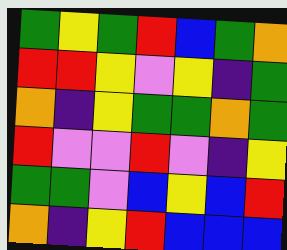[["green", "yellow", "green", "red", "blue", "green", "orange"], ["red", "red", "yellow", "violet", "yellow", "indigo", "green"], ["orange", "indigo", "yellow", "green", "green", "orange", "green"], ["red", "violet", "violet", "red", "violet", "indigo", "yellow"], ["green", "green", "violet", "blue", "yellow", "blue", "red"], ["orange", "indigo", "yellow", "red", "blue", "blue", "blue"]]